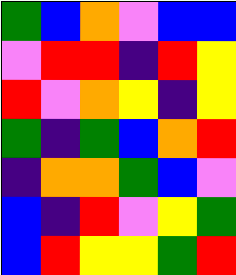[["green", "blue", "orange", "violet", "blue", "blue"], ["violet", "red", "red", "indigo", "red", "yellow"], ["red", "violet", "orange", "yellow", "indigo", "yellow"], ["green", "indigo", "green", "blue", "orange", "red"], ["indigo", "orange", "orange", "green", "blue", "violet"], ["blue", "indigo", "red", "violet", "yellow", "green"], ["blue", "red", "yellow", "yellow", "green", "red"]]